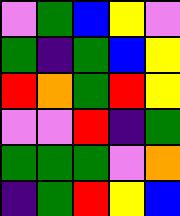[["violet", "green", "blue", "yellow", "violet"], ["green", "indigo", "green", "blue", "yellow"], ["red", "orange", "green", "red", "yellow"], ["violet", "violet", "red", "indigo", "green"], ["green", "green", "green", "violet", "orange"], ["indigo", "green", "red", "yellow", "blue"]]